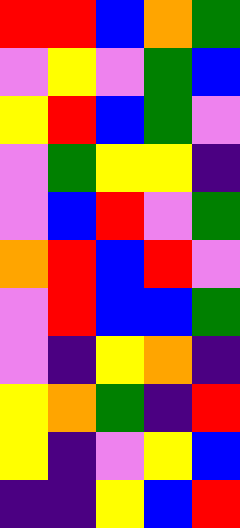[["red", "red", "blue", "orange", "green"], ["violet", "yellow", "violet", "green", "blue"], ["yellow", "red", "blue", "green", "violet"], ["violet", "green", "yellow", "yellow", "indigo"], ["violet", "blue", "red", "violet", "green"], ["orange", "red", "blue", "red", "violet"], ["violet", "red", "blue", "blue", "green"], ["violet", "indigo", "yellow", "orange", "indigo"], ["yellow", "orange", "green", "indigo", "red"], ["yellow", "indigo", "violet", "yellow", "blue"], ["indigo", "indigo", "yellow", "blue", "red"]]